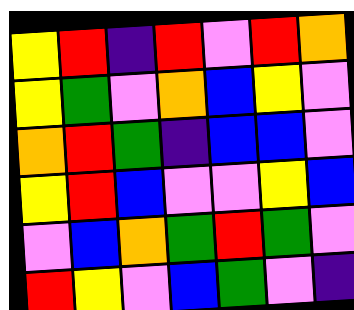[["yellow", "red", "indigo", "red", "violet", "red", "orange"], ["yellow", "green", "violet", "orange", "blue", "yellow", "violet"], ["orange", "red", "green", "indigo", "blue", "blue", "violet"], ["yellow", "red", "blue", "violet", "violet", "yellow", "blue"], ["violet", "blue", "orange", "green", "red", "green", "violet"], ["red", "yellow", "violet", "blue", "green", "violet", "indigo"]]